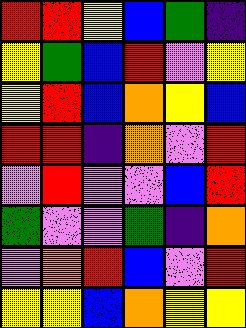[["red", "red", "yellow", "blue", "green", "indigo"], ["yellow", "green", "blue", "red", "violet", "yellow"], ["yellow", "red", "blue", "orange", "yellow", "blue"], ["red", "red", "indigo", "orange", "violet", "red"], ["violet", "red", "violet", "violet", "blue", "red"], ["green", "violet", "violet", "green", "indigo", "orange"], ["violet", "orange", "red", "blue", "violet", "red"], ["yellow", "yellow", "blue", "orange", "yellow", "yellow"]]